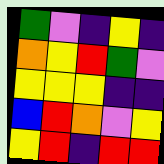[["green", "violet", "indigo", "yellow", "indigo"], ["orange", "yellow", "red", "green", "violet"], ["yellow", "yellow", "yellow", "indigo", "indigo"], ["blue", "red", "orange", "violet", "yellow"], ["yellow", "red", "indigo", "red", "red"]]